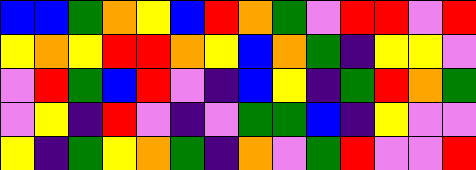[["blue", "blue", "green", "orange", "yellow", "blue", "red", "orange", "green", "violet", "red", "red", "violet", "red"], ["yellow", "orange", "yellow", "red", "red", "orange", "yellow", "blue", "orange", "green", "indigo", "yellow", "yellow", "violet"], ["violet", "red", "green", "blue", "red", "violet", "indigo", "blue", "yellow", "indigo", "green", "red", "orange", "green"], ["violet", "yellow", "indigo", "red", "violet", "indigo", "violet", "green", "green", "blue", "indigo", "yellow", "violet", "violet"], ["yellow", "indigo", "green", "yellow", "orange", "green", "indigo", "orange", "violet", "green", "red", "violet", "violet", "red"]]